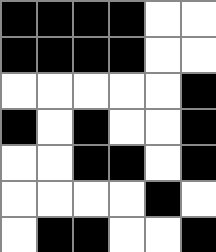[["black", "black", "black", "black", "white", "white"], ["black", "black", "black", "black", "white", "white"], ["white", "white", "white", "white", "white", "black"], ["black", "white", "black", "white", "white", "black"], ["white", "white", "black", "black", "white", "black"], ["white", "white", "white", "white", "black", "white"], ["white", "black", "black", "white", "white", "black"]]